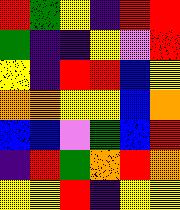[["red", "green", "yellow", "indigo", "red", "red"], ["green", "indigo", "indigo", "yellow", "violet", "red"], ["yellow", "indigo", "red", "red", "blue", "yellow"], ["orange", "orange", "yellow", "yellow", "blue", "orange"], ["blue", "blue", "violet", "green", "blue", "red"], ["indigo", "red", "green", "orange", "red", "orange"], ["yellow", "yellow", "red", "indigo", "yellow", "yellow"]]